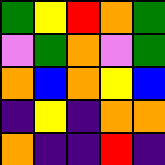[["green", "yellow", "red", "orange", "green"], ["violet", "green", "orange", "violet", "green"], ["orange", "blue", "orange", "yellow", "blue"], ["indigo", "yellow", "indigo", "orange", "orange"], ["orange", "indigo", "indigo", "red", "indigo"]]